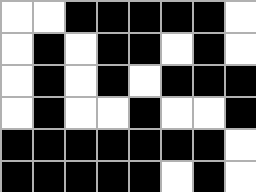[["white", "white", "black", "black", "black", "black", "black", "white"], ["white", "black", "white", "black", "black", "white", "black", "white"], ["white", "black", "white", "black", "white", "black", "black", "black"], ["white", "black", "white", "white", "black", "white", "white", "black"], ["black", "black", "black", "black", "black", "black", "black", "white"], ["black", "black", "black", "black", "black", "white", "black", "white"]]